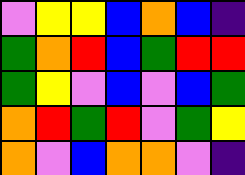[["violet", "yellow", "yellow", "blue", "orange", "blue", "indigo"], ["green", "orange", "red", "blue", "green", "red", "red"], ["green", "yellow", "violet", "blue", "violet", "blue", "green"], ["orange", "red", "green", "red", "violet", "green", "yellow"], ["orange", "violet", "blue", "orange", "orange", "violet", "indigo"]]